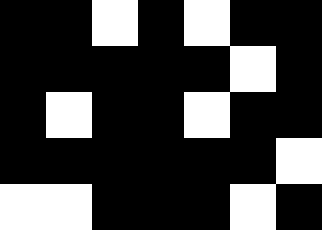[["black", "black", "white", "black", "white", "black", "black"], ["black", "black", "black", "black", "black", "white", "black"], ["black", "white", "black", "black", "white", "black", "black"], ["black", "black", "black", "black", "black", "black", "white"], ["white", "white", "black", "black", "black", "white", "black"]]